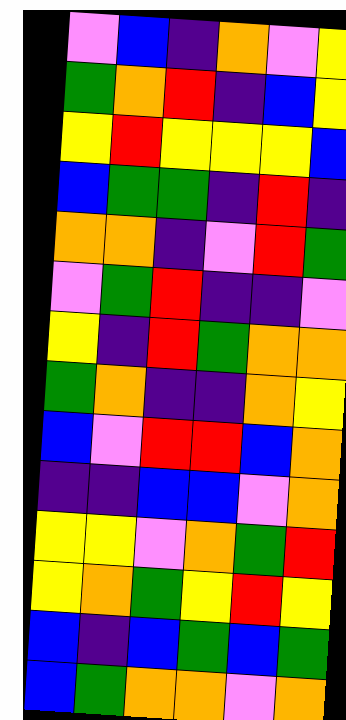[["violet", "blue", "indigo", "orange", "violet", "yellow"], ["green", "orange", "red", "indigo", "blue", "yellow"], ["yellow", "red", "yellow", "yellow", "yellow", "blue"], ["blue", "green", "green", "indigo", "red", "indigo"], ["orange", "orange", "indigo", "violet", "red", "green"], ["violet", "green", "red", "indigo", "indigo", "violet"], ["yellow", "indigo", "red", "green", "orange", "orange"], ["green", "orange", "indigo", "indigo", "orange", "yellow"], ["blue", "violet", "red", "red", "blue", "orange"], ["indigo", "indigo", "blue", "blue", "violet", "orange"], ["yellow", "yellow", "violet", "orange", "green", "red"], ["yellow", "orange", "green", "yellow", "red", "yellow"], ["blue", "indigo", "blue", "green", "blue", "green"], ["blue", "green", "orange", "orange", "violet", "orange"]]